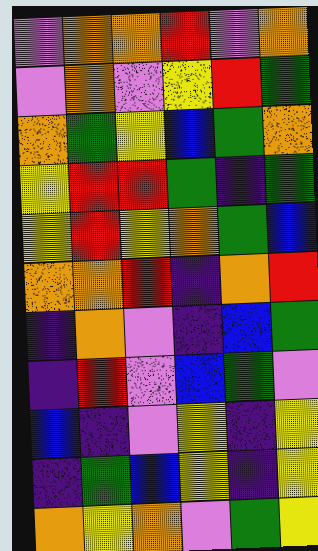[["violet", "orange", "orange", "red", "violet", "orange"], ["violet", "orange", "violet", "yellow", "red", "green"], ["orange", "green", "yellow", "blue", "green", "orange"], ["yellow", "red", "red", "green", "indigo", "green"], ["yellow", "red", "yellow", "orange", "green", "blue"], ["orange", "orange", "red", "indigo", "orange", "red"], ["indigo", "orange", "violet", "indigo", "blue", "green"], ["indigo", "red", "violet", "blue", "green", "violet"], ["blue", "indigo", "violet", "yellow", "indigo", "yellow"], ["indigo", "green", "blue", "yellow", "indigo", "yellow"], ["orange", "yellow", "orange", "violet", "green", "yellow"]]